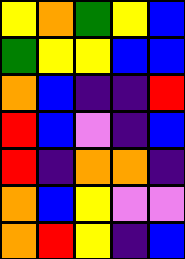[["yellow", "orange", "green", "yellow", "blue"], ["green", "yellow", "yellow", "blue", "blue"], ["orange", "blue", "indigo", "indigo", "red"], ["red", "blue", "violet", "indigo", "blue"], ["red", "indigo", "orange", "orange", "indigo"], ["orange", "blue", "yellow", "violet", "violet"], ["orange", "red", "yellow", "indigo", "blue"]]